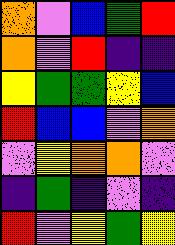[["orange", "violet", "blue", "green", "red"], ["orange", "violet", "red", "indigo", "indigo"], ["yellow", "green", "green", "yellow", "blue"], ["red", "blue", "blue", "violet", "orange"], ["violet", "yellow", "orange", "orange", "violet"], ["indigo", "green", "indigo", "violet", "indigo"], ["red", "violet", "yellow", "green", "yellow"]]